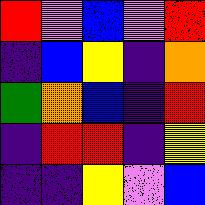[["red", "violet", "blue", "violet", "red"], ["indigo", "blue", "yellow", "indigo", "orange"], ["green", "orange", "blue", "indigo", "red"], ["indigo", "red", "red", "indigo", "yellow"], ["indigo", "indigo", "yellow", "violet", "blue"]]